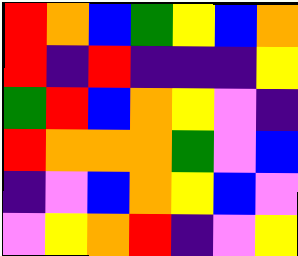[["red", "orange", "blue", "green", "yellow", "blue", "orange"], ["red", "indigo", "red", "indigo", "indigo", "indigo", "yellow"], ["green", "red", "blue", "orange", "yellow", "violet", "indigo"], ["red", "orange", "orange", "orange", "green", "violet", "blue"], ["indigo", "violet", "blue", "orange", "yellow", "blue", "violet"], ["violet", "yellow", "orange", "red", "indigo", "violet", "yellow"]]